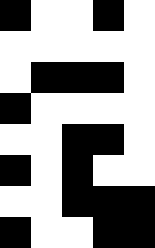[["black", "white", "white", "black", "white"], ["white", "white", "white", "white", "white"], ["white", "black", "black", "black", "white"], ["black", "white", "white", "white", "white"], ["white", "white", "black", "black", "white"], ["black", "white", "black", "white", "white"], ["white", "white", "black", "black", "black"], ["black", "white", "white", "black", "black"]]